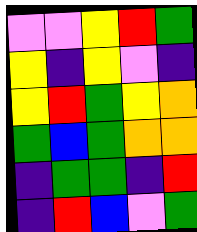[["violet", "violet", "yellow", "red", "green"], ["yellow", "indigo", "yellow", "violet", "indigo"], ["yellow", "red", "green", "yellow", "orange"], ["green", "blue", "green", "orange", "orange"], ["indigo", "green", "green", "indigo", "red"], ["indigo", "red", "blue", "violet", "green"]]